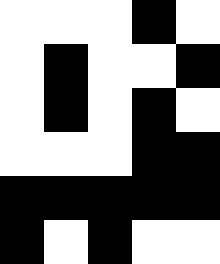[["white", "white", "white", "black", "white"], ["white", "black", "white", "white", "black"], ["white", "black", "white", "black", "white"], ["white", "white", "white", "black", "black"], ["black", "black", "black", "black", "black"], ["black", "white", "black", "white", "white"]]